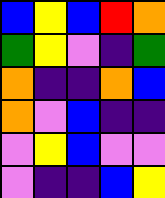[["blue", "yellow", "blue", "red", "orange"], ["green", "yellow", "violet", "indigo", "green"], ["orange", "indigo", "indigo", "orange", "blue"], ["orange", "violet", "blue", "indigo", "indigo"], ["violet", "yellow", "blue", "violet", "violet"], ["violet", "indigo", "indigo", "blue", "yellow"]]